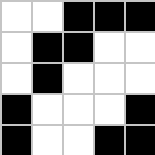[["white", "white", "black", "black", "black"], ["white", "black", "black", "white", "white"], ["white", "black", "white", "white", "white"], ["black", "white", "white", "white", "black"], ["black", "white", "white", "black", "black"]]